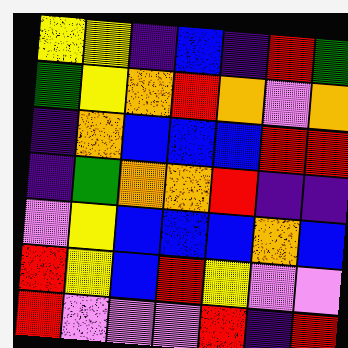[["yellow", "yellow", "indigo", "blue", "indigo", "red", "green"], ["green", "yellow", "orange", "red", "orange", "violet", "orange"], ["indigo", "orange", "blue", "blue", "blue", "red", "red"], ["indigo", "green", "orange", "orange", "red", "indigo", "indigo"], ["violet", "yellow", "blue", "blue", "blue", "orange", "blue"], ["red", "yellow", "blue", "red", "yellow", "violet", "violet"], ["red", "violet", "violet", "violet", "red", "indigo", "red"]]